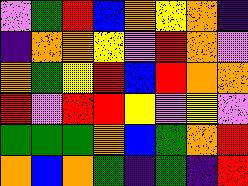[["violet", "green", "red", "blue", "orange", "yellow", "orange", "indigo"], ["indigo", "orange", "orange", "yellow", "violet", "red", "orange", "violet"], ["orange", "green", "yellow", "red", "blue", "red", "orange", "orange"], ["red", "violet", "red", "red", "yellow", "violet", "yellow", "violet"], ["green", "green", "green", "orange", "blue", "green", "orange", "red"], ["orange", "blue", "orange", "green", "indigo", "green", "indigo", "red"]]